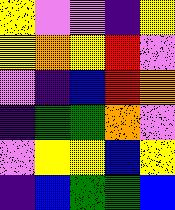[["yellow", "violet", "violet", "indigo", "yellow"], ["yellow", "orange", "yellow", "red", "violet"], ["violet", "indigo", "blue", "red", "orange"], ["indigo", "green", "green", "orange", "violet"], ["violet", "yellow", "yellow", "blue", "yellow"], ["indigo", "blue", "green", "green", "blue"]]